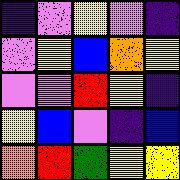[["indigo", "violet", "yellow", "violet", "indigo"], ["violet", "yellow", "blue", "orange", "yellow"], ["violet", "violet", "red", "yellow", "indigo"], ["yellow", "blue", "violet", "indigo", "blue"], ["orange", "red", "green", "yellow", "yellow"]]